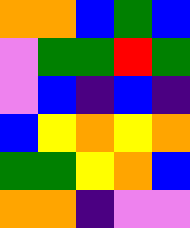[["orange", "orange", "blue", "green", "blue"], ["violet", "green", "green", "red", "green"], ["violet", "blue", "indigo", "blue", "indigo"], ["blue", "yellow", "orange", "yellow", "orange"], ["green", "green", "yellow", "orange", "blue"], ["orange", "orange", "indigo", "violet", "violet"]]